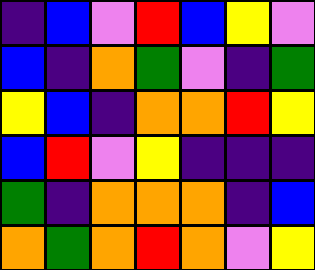[["indigo", "blue", "violet", "red", "blue", "yellow", "violet"], ["blue", "indigo", "orange", "green", "violet", "indigo", "green"], ["yellow", "blue", "indigo", "orange", "orange", "red", "yellow"], ["blue", "red", "violet", "yellow", "indigo", "indigo", "indigo"], ["green", "indigo", "orange", "orange", "orange", "indigo", "blue"], ["orange", "green", "orange", "red", "orange", "violet", "yellow"]]